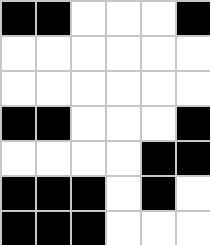[["black", "black", "white", "white", "white", "black"], ["white", "white", "white", "white", "white", "white"], ["white", "white", "white", "white", "white", "white"], ["black", "black", "white", "white", "white", "black"], ["white", "white", "white", "white", "black", "black"], ["black", "black", "black", "white", "black", "white"], ["black", "black", "black", "white", "white", "white"]]